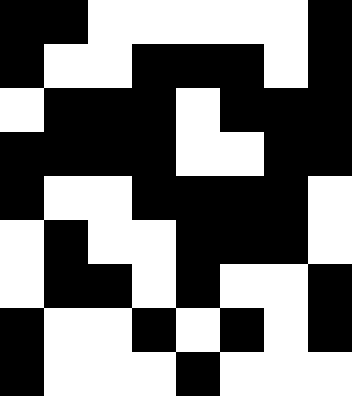[["black", "black", "white", "white", "white", "white", "white", "black"], ["black", "white", "white", "black", "black", "black", "white", "black"], ["white", "black", "black", "black", "white", "black", "black", "black"], ["black", "black", "black", "black", "white", "white", "black", "black"], ["black", "white", "white", "black", "black", "black", "black", "white"], ["white", "black", "white", "white", "black", "black", "black", "white"], ["white", "black", "black", "white", "black", "white", "white", "black"], ["black", "white", "white", "black", "white", "black", "white", "black"], ["black", "white", "white", "white", "black", "white", "white", "white"]]